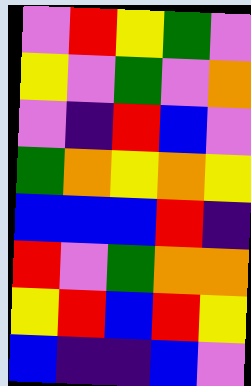[["violet", "red", "yellow", "green", "violet"], ["yellow", "violet", "green", "violet", "orange"], ["violet", "indigo", "red", "blue", "violet"], ["green", "orange", "yellow", "orange", "yellow"], ["blue", "blue", "blue", "red", "indigo"], ["red", "violet", "green", "orange", "orange"], ["yellow", "red", "blue", "red", "yellow"], ["blue", "indigo", "indigo", "blue", "violet"]]